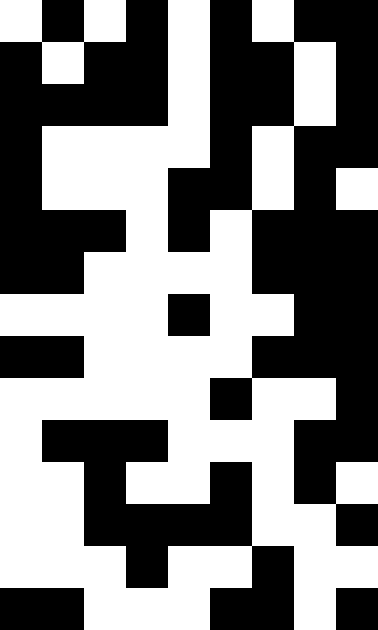[["white", "black", "white", "black", "white", "black", "white", "black", "black"], ["black", "white", "black", "black", "white", "black", "black", "white", "black"], ["black", "black", "black", "black", "white", "black", "black", "white", "black"], ["black", "white", "white", "white", "white", "black", "white", "black", "black"], ["black", "white", "white", "white", "black", "black", "white", "black", "white"], ["black", "black", "black", "white", "black", "white", "black", "black", "black"], ["black", "black", "white", "white", "white", "white", "black", "black", "black"], ["white", "white", "white", "white", "black", "white", "white", "black", "black"], ["black", "black", "white", "white", "white", "white", "black", "black", "black"], ["white", "white", "white", "white", "white", "black", "white", "white", "black"], ["white", "black", "black", "black", "white", "white", "white", "black", "black"], ["white", "white", "black", "white", "white", "black", "white", "black", "white"], ["white", "white", "black", "black", "black", "black", "white", "white", "black"], ["white", "white", "white", "black", "white", "white", "black", "white", "white"], ["black", "black", "white", "white", "white", "black", "black", "white", "black"]]